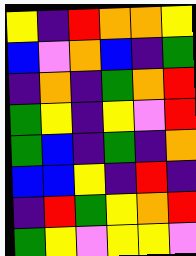[["yellow", "indigo", "red", "orange", "orange", "yellow"], ["blue", "violet", "orange", "blue", "indigo", "green"], ["indigo", "orange", "indigo", "green", "orange", "red"], ["green", "yellow", "indigo", "yellow", "violet", "red"], ["green", "blue", "indigo", "green", "indigo", "orange"], ["blue", "blue", "yellow", "indigo", "red", "indigo"], ["indigo", "red", "green", "yellow", "orange", "red"], ["green", "yellow", "violet", "yellow", "yellow", "violet"]]